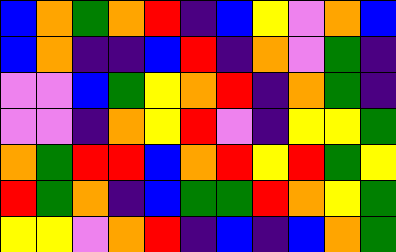[["blue", "orange", "green", "orange", "red", "indigo", "blue", "yellow", "violet", "orange", "blue"], ["blue", "orange", "indigo", "indigo", "blue", "red", "indigo", "orange", "violet", "green", "indigo"], ["violet", "violet", "blue", "green", "yellow", "orange", "red", "indigo", "orange", "green", "indigo"], ["violet", "violet", "indigo", "orange", "yellow", "red", "violet", "indigo", "yellow", "yellow", "green"], ["orange", "green", "red", "red", "blue", "orange", "red", "yellow", "red", "green", "yellow"], ["red", "green", "orange", "indigo", "blue", "green", "green", "red", "orange", "yellow", "green"], ["yellow", "yellow", "violet", "orange", "red", "indigo", "blue", "indigo", "blue", "orange", "green"]]